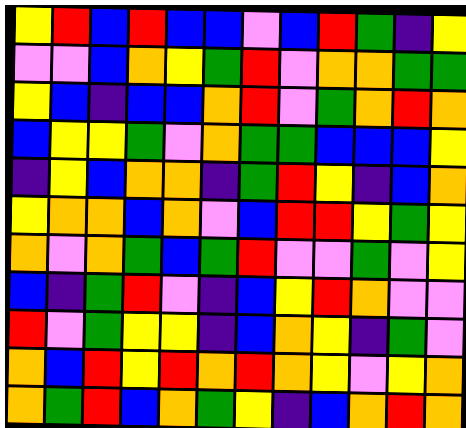[["yellow", "red", "blue", "red", "blue", "blue", "violet", "blue", "red", "green", "indigo", "yellow"], ["violet", "violet", "blue", "orange", "yellow", "green", "red", "violet", "orange", "orange", "green", "green"], ["yellow", "blue", "indigo", "blue", "blue", "orange", "red", "violet", "green", "orange", "red", "orange"], ["blue", "yellow", "yellow", "green", "violet", "orange", "green", "green", "blue", "blue", "blue", "yellow"], ["indigo", "yellow", "blue", "orange", "orange", "indigo", "green", "red", "yellow", "indigo", "blue", "orange"], ["yellow", "orange", "orange", "blue", "orange", "violet", "blue", "red", "red", "yellow", "green", "yellow"], ["orange", "violet", "orange", "green", "blue", "green", "red", "violet", "violet", "green", "violet", "yellow"], ["blue", "indigo", "green", "red", "violet", "indigo", "blue", "yellow", "red", "orange", "violet", "violet"], ["red", "violet", "green", "yellow", "yellow", "indigo", "blue", "orange", "yellow", "indigo", "green", "violet"], ["orange", "blue", "red", "yellow", "red", "orange", "red", "orange", "yellow", "violet", "yellow", "orange"], ["orange", "green", "red", "blue", "orange", "green", "yellow", "indigo", "blue", "orange", "red", "orange"]]